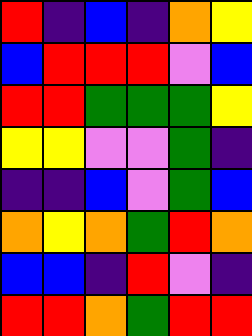[["red", "indigo", "blue", "indigo", "orange", "yellow"], ["blue", "red", "red", "red", "violet", "blue"], ["red", "red", "green", "green", "green", "yellow"], ["yellow", "yellow", "violet", "violet", "green", "indigo"], ["indigo", "indigo", "blue", "violet", "green", "blue"], ["orange", "yellow", "orange", "green", "red", "orange"], ["blue", "blue", "indigo", "red", "violet", "indigo"], ["red", "red", "orange", "green", "red", "red"]]